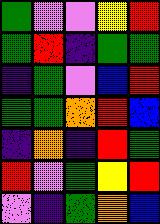[["green", "violet", "violet", "yellow", "red"], ["green", "red", "indigo", "green", "green"], ["indigo", "green", "violet", "blue", "red"], ["green", "green", "orange", "red", "blue"], ["indigo", "orange", "indigo", "red", "green"], ["red", "violet", "green", "yellow", "red"], ["violet", "indigo", "green", "orange", "blue"]]